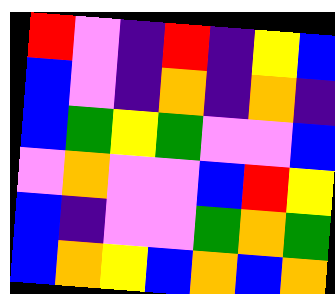[["red", "violet", "indigo", "red", "indigo", "yellow", "blue"], ["blue", "violet", "indigo", "orange", "indigo", "orange", "indigo"], ["blue", "green", "yellow", "green", "violet", "violet", "blue"], ["violet", "orange", "violet", "violet", "blue", "red", "yellow"], ["blue", "indigo", "violet", "violet", "green", "orange", "green"], ["blue", "orange", "yellow", "blue", "orange", "blue", "orange"]]